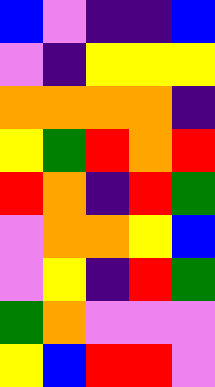[["blue", "violet", "indigo", "indigo", "blue"], ["violet", "indigo", "yellow", "yellow", "yellow"], ["orange", "orange", "orange", "orange", "indigo"], ["yellow", "green", "red", "orange", "red"], ["red", "orange", "indigo", "red", "green"], ["violet", "orange", "orange", "yellow", "blue"], ["violet", "yellow", "indigo", "red", "green"], ["green", "orange", "violet", "violet", "violet"], ["yellow", "blue", "red", "red", "violet"]]